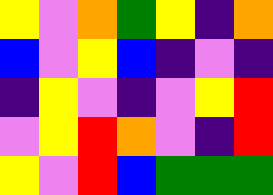[["yellow", "violet", "orange", "green", "yellow", "indigo", "orange"], ["blue", "violet", "yellow", "blue", "indigo", "violet", "indigo"], ["indigo", "yellow", "violet", "indigo", "violet", "yellow", "red"], ["violet", "yellow", "red", "orange", "violet", "indigo", "red"], ["yellow", "violet", "red", "blue", "green", "green", "green"]]